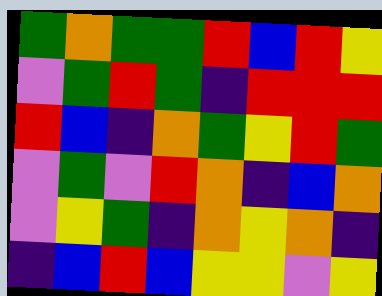[["green", "orange", "green", "green", "red", "blue", "red", "yellow"], ["violet", "green", "red", "green", "indigo", "red", "red", "red"], ["red", "blue", "indigo", "orange", "green", "yellow", "red", "green"], ["violet", "green", "violet", "red", "orange", "indigo", "blue", "orange"], ["violet", "yellow", "green", "indigo", "orange", "yellow", "orange", "indigo"], ["indigo", "blue", "red", "blue", "yellow", "yellow", "violet", "yellow"]]